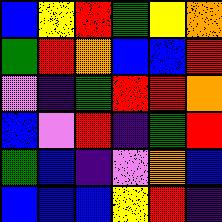[["blue", "yellow", "red", "green", "yellow", "orange"], ["green", "red", "orange", "blue", "blue", "red"], ["violet", "indigo", "green", "red", "red", "orange"], ["blue", "violet", "red", "indigo", "green", "red"], ["green", "blue", "indigo", "violet", "orange", "blue"], ["blue", "blue", "blue", "yellow", "red", "indigo"]]